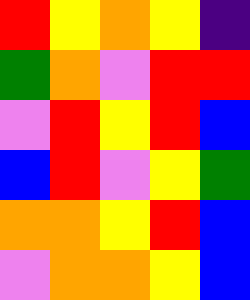[["red", "yellow", "orange", "yellow", "indigo"], ["green", "orange", "violet", "red", "red"], ["violet", "red", "yellow", "red", "blue"], ["blue", "red", "violet", "yellow", "green"], ["orange", "orange", "yellow", "red", "blue"], ["violet", "orange", "orange", "yellow", "blue"]]